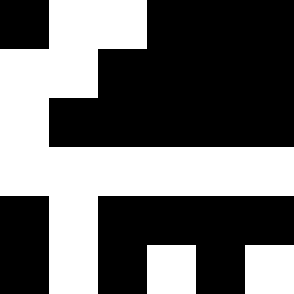[["black", "white", "white", "black", "black", "black"], ["white", "white", "black", "black", "black", "black"], ["white", "black", "black", "black", "black", "black"], ["white", "white", "white", "white", "white", "white"], ["black", "white", "black", "black", "black", "black"], ["black", "white", "black", "white", "black", "white"]]